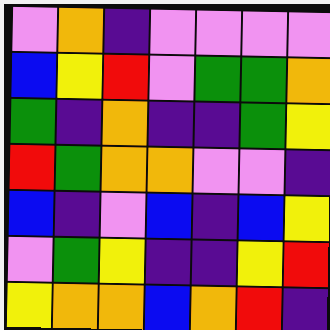[["violet", "orange", "indigo", "violet", "violet", "violet", "violet"], ["blue", "yellow", "red", "violet", "green", "green", "orange"], ["green", "indigo", "orange", "indigo", "indigo", "green", "yellow"], ["red", "green", "orange", "orange", "violet", "violet", "indigo"], ["blue", "indigo", "violet", "blue", "indigo", "blue", "yellow"], ["violet", "green", "yellow", "indigo", "indigo", "yellow", "red"], ["yellow", "orange", "orange", "blue", "orange", "red", "indigo"]]